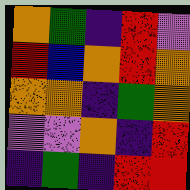[["orange", "green", "indigo", "red", "violet"], ["red", "blue", "orange", "red", "orange"], ["orange", "orange", "indigo", "green", "orange"], ["violet", "violet", "orange", "indigo", "red"], ["indigo", "green", "indigo", "red", "red"]]